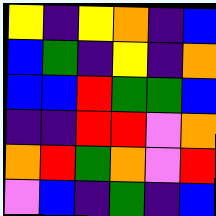[["yellow", "indigo", "yellow", "orange", "indigo", "blue"], ["blue", "green", "indigo", "yellow", "indigo", "orange"], ["blue", "blue", "red", "green", "green", "blue"], ["indigo", "indigo", "red", "red", "violet", "orange"], ["orange", "red", "green", "orange", "violet", "red"], ["violet", "blue", "indigo", "green", "indigo", "blue"]]